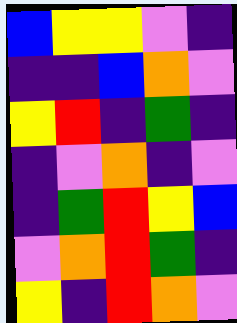[["blue", "yellow", "yellow", "violet", "indigo"], ["indigo", "indigo", "blue", "orange", "violet"], ["yellow", "red", "indigo", "green", "indigo"], ["indigo", "violet", "orange", "indigo", "violet"], ["indigo", "green", "red", "yellow", "blue"], ["violet", "orange", "red", "green", "indigo"], ["yellow", "indigo", "red", "orange", "violet"]]